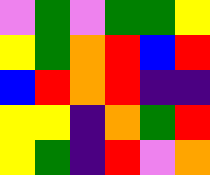[["violet", "green", "violet", "green", "green", "yellow"], ["yellow", "green", "orange", "red", "blue", "red"], ["blue", "red", "orange", "red", "indigo", "indigo"], ["yellow", "yellow", "indigo", "orange", "green", "red"], ["yellow", "green", "indigo", "red", "violet", "orange"]]